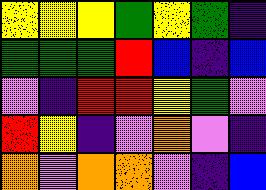[["yellow", "yellow", "yellow", "green", "yellow", "green", "indigo"], ["green", "green", "green", "red", "blue", "indigo", "blue"], ["violet", "indigo", "red", "red", "yellow", "green", "violet"], ["red", "yellow", "indigo", "violet", "orange", "violet", "indigo"], ["orange", "violet", "orange", "orange", "violet", "indigo", "blue"]]